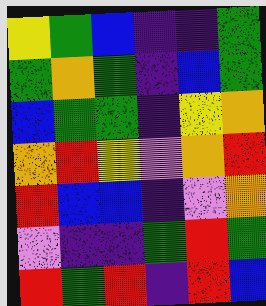[["yellow", "green", "blue", "indigo", "indigo", "green"], ["green", "orange", "green", "indigo", "blue", "green"], ["blue", "green", "green", "indigo", "yellow", "orange"], ["orange", "red", "yellow", "violet", "orange", "red"], ["red", "blue", "blue", "indigo", "violet", "orange"], ["violet", "indigo", "indigo", "green", "red", "green"], ["red", "green", "red", "indigo", "red", "blue"]]